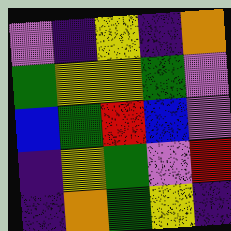[["violet", "indigo", "yellow", "indigo", "orange"], ["green", "yellow", "yellow", "green", "violet"], ["blue", "green", "red", "blue", "violet"], ["indigo", "yellow", "green", "violet", "red"], ["indigo", "orange", "green", "yellow", "indigo"]]